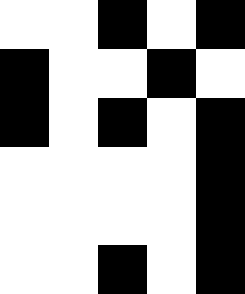[["white", "white", "black", "white", "black"], ["black", "white", "white", "black", "white"], ["black", "white", "black", "white", "black"], ["white", "white", "white", "white", "black"], ["white", "white", "white", "white", "black"], ["white", "white", "black", "white", "black"]]